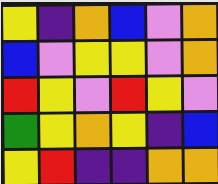[["yellow", "indigo", "orange", "blue", "violet", "orange"], ["blue", "violet", "yellow", "yellow", "violet", "orange"], ["red", "yellow", "violet", "red", "yellow", "violet"], ["green", "yellow", "orange", "yellow", "indigo", "blue"], ["yellow", "red", "indigo", "indigo", "orange", "orange"]]